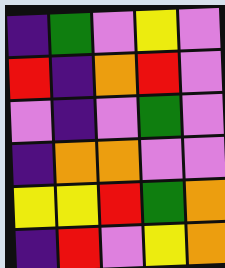[["indigo", "green", "violet", "yellow", "violet"], ["red", "indigo", "orange", "red", "violet"], ["violet", "indigo", "violet", "green", "violet"], ["indigo", "orange", "orange", "violet", "violet"], ["yellow", "yellow", "red", "green", "orange"], ["indigo", "red", "violet", "yellow", "orange"]]